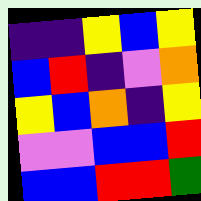[["indigo", "indigo", "yellow", "blue", "yellow"], ["blue", "red", "indigo", "violet", "orange"], ["yellow", "blue", "orange", "indigo", "yellow"], ["violet", "violet", "blue", "blue", "red"], ["blue", "blue", "red", "red", "green"]]